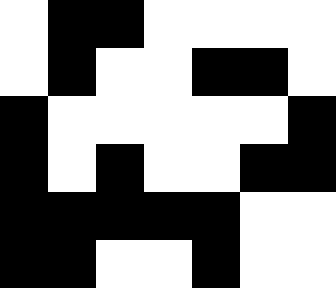[["white", "black", "black", "white", "white", "white", "white"], ["white", "black", "white", "white", "black", "black", "white"], ["black", "white", "white", "white", "white", "white", "black"], ["black", "white", "black", "white", "white", "black", "black"], ["black", "black", "black", "black", "black", "white", "white"], ["black", "black", "white", "white", "black", "white", "white"]]